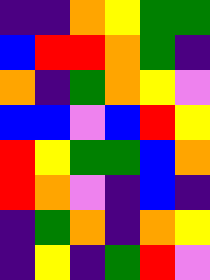[["indigo", "indigo", "orange", "yellow", "green", "green"], ["blue", "red", "red", "orange", "green", "indigo"], ["orange", "indigo", "green", "orange", "yellow", "violet"], ["blue", "blue", "violet", "blue", "red", "yellow"], ["red", "yellow", "green", "green", "blue", "orange"], ["red", "orange", "violet", "indigo", "blue", "indigo"], ["indigo", "green", "orange", "indigo", "orange", "yellow"], ["indigo", "yellow", "indigo", "green", "red", "violet"]]